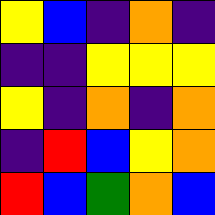[["yellow", "blue", "indigo", "orange", "indigo"], ["indigo", "indigo", "yellow", "yellow", "yellow"], ["yellow", "indigo", "orange", "indigo", "orange"], ["indigo", "red", "blue", "yellow", "orange"], ["red", "blue", "green", "orange", "blue"]]